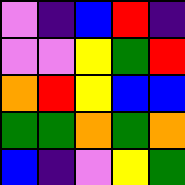[["violet", "indigo", "blue", "red", "indigo"], ["violet", "violet", "yellow", "green", "red"], ["orange", "red", "yellow", "blue", "blue"], ["green", "green", "orange", "green", "orange"], ["blue", "indigo", "violet", "yellow", "green"]]